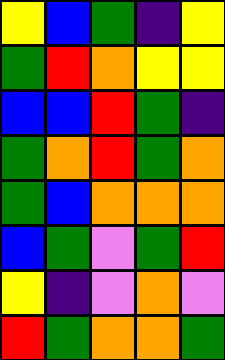[["yellow", "blue", "green", "indigo", "yellow"], ["green", "red", "orange", "yellow", "yellow"], ["blue", "blue", "red", "green", "indigo"], ["green", "orange", "red", "green", "orange"], ["green", "blue", "orange", "orange", "orange"], ["blue", "green", "violet", "green", "red"], ["yellow", "indigo", "violet", "orange", "violet"], ["red", "green", "orange", "orange", "green"]]